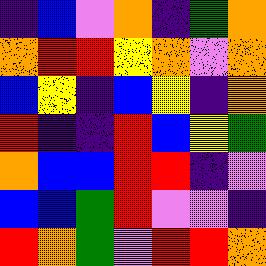[["indigo", "blue", "violet", "orange", "indigo", "green", "orange"], ["orange", "red", "red", "yellow", "orange", "violet", "orange"], ["blue", "yellow", "indigo", "blue", "yellow", "indigo", "orange"], ["red", "indigo", "indigo", "red", "blue", "yellow", "green"], ["orange", "blue", "blue", "red", "red", "indigo", "violet"], ["blue", "blue", "green", "red", "violet", "violet", "indigo"], ["red", "orange", "green", "violet", "red", "red", "orange"]]